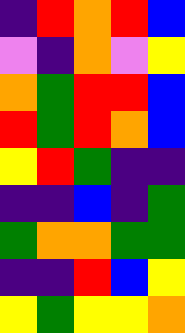[["indigo", "red", "orange", "red", "blue"], ["violet", "indigo", "orange", "violet", "yellow"], ["orange", "green", "red", "red", "blue"], ["red", "green", "red", "orange", "blue"], ["yellow", "red", "green", "indigo", "indigo"], ["indigo", "indigo", "blue", "indigo", "green"], ["green", "orange", "orange", "green", "green"], ["indigo", "indigo", "red", "blue", "yellow"], ["yellow", "green", "yellow", "yellow", "orange"]]